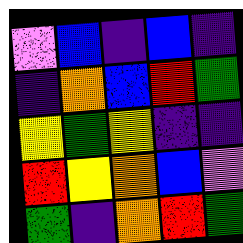[["violet", "blue", "indigo", "blue", "indigo"], ["indigo", "orange", "blue", "red", "green"], ["yellow", "green", "yellow", "indigo", "indigo"], ["red", "yellow", "orange", "blue", "violet"], ["green", "indigo", "orange", "red", "green"]]